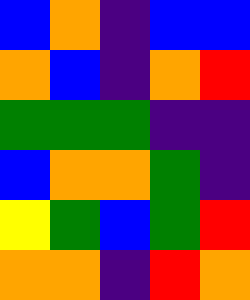[["blue", "orange", "indigo", "blue", "blue"], ["orange", "blue", "indigo", "orange", "red"], ["green", "green", "green", "indigo", "indigo"], ["blue", "orange", "orange", "green", "indigo"], ["yellow", "green", "blue", "green", "red"], ["orange", "orange", "indigo", "red", "orange"]]